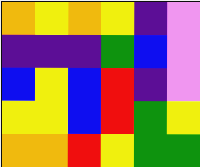[["orange", "yellow", "orange", "yellow", "indigo", "violet"], ["indigo", "indigo", "indigo", "green", "blue", "violet"], ["blue", "yellow", "blue", "red", "indigo", "violet"], ["yellow", "yellow", "blue", "red", "green", "yellow"], ["orange", "orange", "red", "yellow", "green", "green"]]